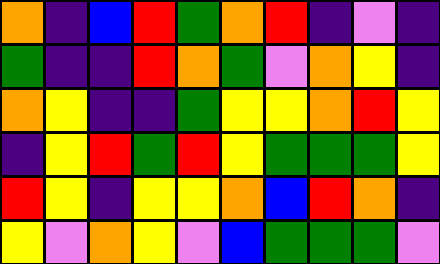[["orange", "indigo", "blue", "red", "green", "orange", "red", "indigo", "violet", "indigo"], ["green", "indigo", "indigo", "red", "orange", "green", "violet", "orange", "yellow", "indigo"], ["orange", "yellow", "indigo", "indigo", "green", "yellow", "yellow", "orange", "red", "yellow"], ["indigo", "yellow", "red", "green", "red", "yellow", "green", "green", "green", "yellow"], ["red", "yellow", "indigo", "yellow", "yellow", "orange", "blue", "red", "orange", "indigo"], ["yellow", "violet", "orange", "yellow", "violet", "blue", "green", "green", "green", "violet"]]